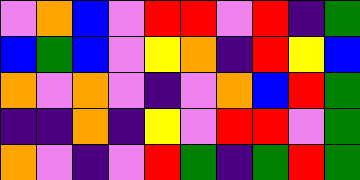[["violet", "orange", "blue", "violet", "red", "red", "violet", "red", "indigo", "green"], ["blue", "green", "blue", "violet", "yellow", "orange", "indigo", "red", "yellow", "blue"], ["orange", "violet", "orange", "violet", "indigo", "violet", "orange", "blue", "red", "green"], ["indigo", "indigo", "orange", "indigo", "yellow", "violet", "red", "red", "violet", "green"], ["orange", "violet", "indigo", "violet", "red", "green", "indigo", "green", "red", "green"]]